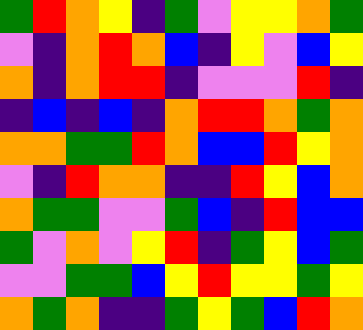[["green", "red", "orange", "yellow", "indigo", "green", "violet", "yellow", "yellow", "orange", "green"], ["violet", "indigo", "orange", "red", "orange", "blue", "indigo", "yellow", "violet", "blue", "yellow"], ["orange", "indigo", "orange", "red", "red", "indigo", "violet", "violet", "violet", "red", "indigo"], ["indigo", "blue", "indigo", "blue", "indigo", "orange", "red", "red", "orange", "green", "orange"], ["orange", "orange", "green", "green", "red", "orange", "blue", "blue", "red", "yellow", "orange"], ["violet", "indigo", "red", "orange", "orange", "indigo", "indigo", "red", "yellow", "blue", "orange"], ["orange", "green", "green", "violet", "violet", "green", "blue", "indigo", "red", "blue", "blue"], ["green", "violet", "orange", "violet", "yellow", "red", "indigo", "green", "yellow", "blue", "green"], ["violet", "violet", "green", "green", "blue", "yellow", "red", "yellow", "yellow", "green", "yellow"], ["orange", "green", "orange", "indigo", "indigo", "green", "yellow", "green", "blue", "red", "orange"]]